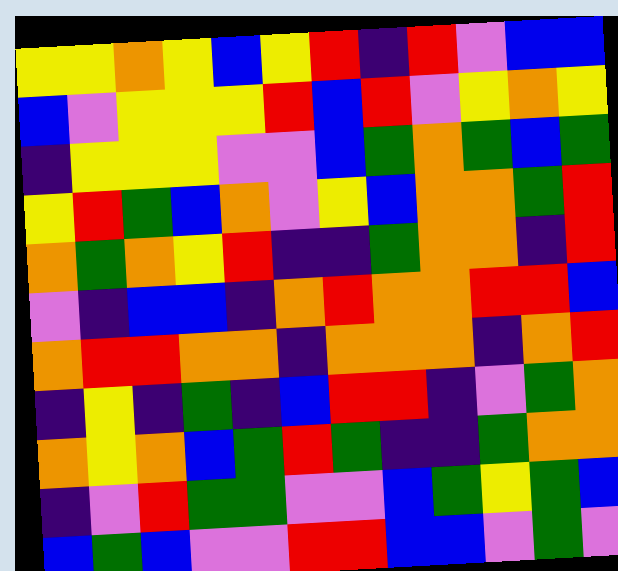[["yellow", "yellow", "orange", "yellow", "blue", "yellow", "red", "indigo", "red", "violet", "blue", "blue"], ["blue", "violet", "yellow", "yellow", "yellow", "red", "blue", "red", "violet", "yellow", "orange", "yellow"], ["indigo", "yellow", "yellow", "yellow", "violet", "violet", "blue", "green", "orange", "green", "blue", "green"], ["yellow", "red", "green", "blue", "orange", "violet", "yellow", "blue", "orange", "orange", "green", "red"], ["orange", "green", "orange", "yellow", "red", "indigo", "indigo", "green", "orange", "orange", "indigo", "red"], ["violet", "indigo", "blue", "blue", "indigo", "orange", "red", "orange", "orange", "red", "red", "blue"], ["orange", "red", "red", "orange", "orange", "indigo", "orange", "orange", "orange", "indigo", "orange", "red"], ["indigo", "yellow", "indigo", "green", "indigo", "blue", "red", "red", "indigo", "violet", "green", "orange"], ["orange", "yellow", "orange", "blue", "green", "red", "green", "indigo", "indigo", "green", "orange", "orange"], ["indigo", "violet", "red", "green", "green", "violet", "violet", "blue", "green", "yellow", "green", "blue"], ["blue", "green", "blue", "violet", "violet", "red", "red", "blue", "blue", "violet", "green", "violet"]]